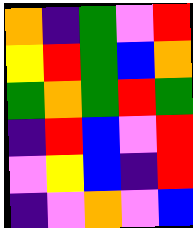[["orange", "indigo", "green", "violet", "red"], ["yellow", "red", "green", "blue", "orange"], ["green", "orange", "green", "red", "green"], ["indigo", "red", "blue", "violet", "red"], ["violet", "yellow", "blue", "indigo", "red"], ["indigo", "violet", "orange", "violet", "blue"]]